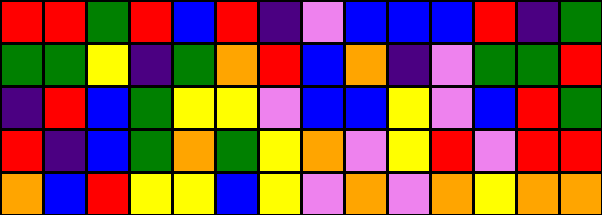[["red", "red", "green", "red", "blue", "red", "indigo", "violet", "blue", "blue", "blue", "red", "indigo", "green"], ["green", "green", "yellow", "indigo", "green", "orange", "red", "blue", "orange", "indigo", "violet", "green", "green", "red"], ["indigo", "red", "blue", "green", "yellow", "yellow", "violet", "blue", "blue", "yellow", "violet", "blue", "red", "green"], ["red", "indigo", "blue", "green", "orange", "green", "yellow", "orange", "violet", "yellow", "red", "violet", "red", "red"], ["orange", "blue", "red", "yellow", "yellow", "blue", "yellow", "violet", "orange", "violet", "orange", "yellow", "orange", "orange"]]